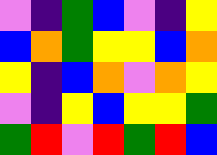[["violet", "indigo", "green", "blue", "violet", "indigo", "yellow"], ["blue", "orange", "green", "yellow", "yellow", "blue", "orange"], ["yellow", "indigo", "blue", "orange", "violet", "orange", "yellow"], ["violet", "indigo", "yellow", "blue", "yellow", "yellow", "green"], ["green", "red", "violet", "red", "green", "red", "blue"]]